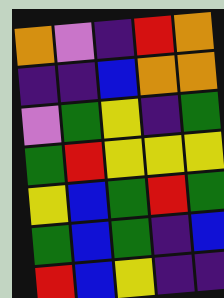[["orange", "violet", "indigo", "red", "orange"], ["indigo", "indigo", "blue", "orange", "orange"], ["violet", "green", "yellow", "indigo", "green"], ["green", "red", "yellow", "yellow", "yellow"], ["yellow", "blue", "green", "red", "green"], ["green", "blue", "green", "indigo", "blue"], ["red", "blue", "yellow", "indigo", "indigo"]]